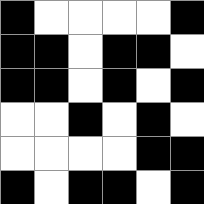[["black", "white", "white", "white", "white", "black"], ["black", "black", "white", "black", "black", "white"], ["black", "black", "white", "black", "white", "black"], ["white", "white", "black", "white", "black", "white"], ["white", "white", "white", "white", "black", "black"], ["black", "white", "black", "black", "white", "black"]]